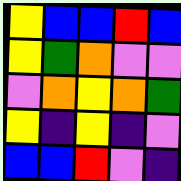[["yellow", "blue", "blue", "red", "blue"], ["yellow", "green", "orange", "violet", "violet"], ["violet", "orange", "yellow", "orange", "green"], ["yellow", "indigo", "yellow", "indigo", "violet"], ["blue", "blue", "red", "violet", "indigo"]]